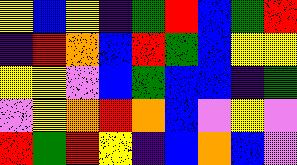[["yellow", "blue", "yellow", "indigo", "green", "red", "blue", "green", "red"], ["indigo", "red", "orange", "blue", "red", "green", "blue", "yellow", "yellow"], ["yellow", "yellow", "violet", "blue", "green", "blue", "blue", "indigo", "green"], ["violet", "yellow", "orange", "red", "orange", "blue", "violet", "yellow", "violet"], ["red", "green", "red", "yellow", "indigo", "blue", "orange", "blue", "violet"]]